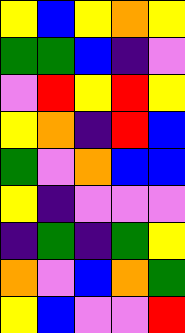[["yellow", "blue", "yellow", "orange", "yellow"], ["green", "green", "blue", "indigo", "violet"], ["violet", "red", "yellow", "red", "yellow"], ["yellow", "orange", "indigo", "red", "blue"], ["green", "violet", "orange", "blue", "blue"], ["yellow", "indigo", "violet", "violet", "violet"], ["indigo", "green", "indigo", "green", "yellow"], ["orange", "violet", "blue", "orange", "green"], ["yellow", "blue", "violet", "violet", "red"]]